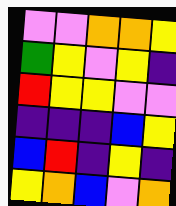[["violet", "violet", "orange", "orange", "yellow"], ["green", "yellow", "violet", "yellow", "indigo"], ["red", "yellow", "yellow", "violet", "violet"], ["indigo", "indigo", "indigo", "blue", "yellow"], ["blue", "red", "indigo", "yellow", "indigo"], ["yellow", "orange", "blue", "violet", "orange"]]